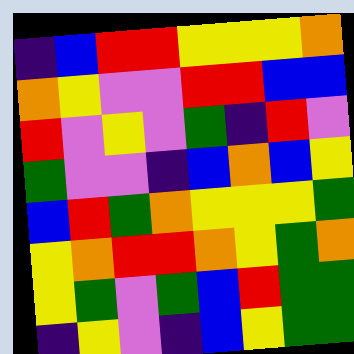[["indigo", "blue", "red", "red", "yellow", "yellow", "yellow", "orange"], ["orange", "yellow", "violet", "violet", "red", "red", "blue", "blue"], ["red", "violet", "yellow", "violet", "green", "indigo", "red", "violet"], ["green", "violet", "violet", "indigo", "blue", "orange", "blue", "yellow"], ["blue", "red", "green", "orange", "yellow", "yellow", "yellow", "green"], ["yellow", "orange", "red", "red", "orange", "yellow", "green", "orange"], ["yellow", "green", "violet", "green", "blue", "red", "green", "green"], ["indigo", "yellow", "violet", "indigo", "blue", "yellow", "green", "green"]]